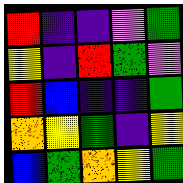[["red", "indigo", "indigo", "violet", "green"], ["yellow", "indigo", "red", "green", "violet"], ["red", "blue", "indigo", "indigo", "green"], ["orange", "yellow", "green", "indigo", "yellow"], ["blue", "green", "orange", "yellow", "green"]]